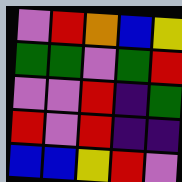[["violet", "red", "orange", "blue", "yellow"], ["green", "green", "violet", "green", "red"], ["violet", "violet", "red", "indigo", "green"], ["red", "violet", "red", "indigo", "indigo"], ["blue", "blue", "yellow", "red", "violet"]]